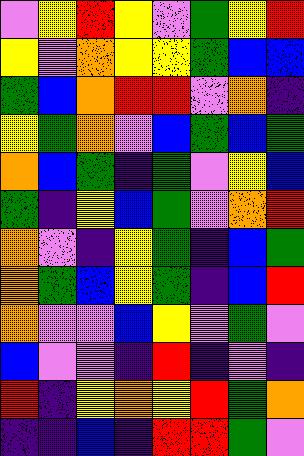[["violet", "yellow", "red", "yellow", "violet", "green", "yellow", "red"], ["yellow", "violet", "orange", "yellow", "yellow", "green", "blue", "blue"], ["green", "blue", "orange", "red", "red", "violet", "orange", "indigo"], ["yellow", "green", "orange", "violet", "blue", "green", "blue", "green"], ["orange", "blue", "green", "indigo", "green", "violet", "yellow", "blue"], ["green", "indigo", "yellow", "blue", "green", "violet", "orange", "red"], ["orange", "violet", "indigo", "yellow", "green", "indigo", "blue", "green"], ["orange", "green", "blue", "yellow", "green", "indigo", "blue", "red"], ["orange", "violet", "violet", "blue", "yellow", "violet", "green", "violet"], ["blue", "violet", "violet", "indigo", "red", "indigo", "violet", "indigo"], ["red", "indigo", "yellow", "orange", "yellow", "red", "green", "orange"], ["indigo", "indigo", "blue", "indigo", "red", "red", "green", "violet"]]